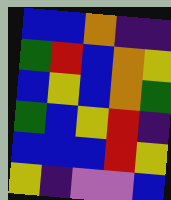[["blue", "blue", "orange", "indigo", "indigo"], ["green", "red", "blue", "orange", "yellow"], ["blue", "yellow", "blue", "orange", "green"], ["green", "blue", "yellow", "red", "indigo"], ["blue", "blue", "blue", "red", "yellow"], ["yellow", "indigo", "violet", "violet", "blue"]]